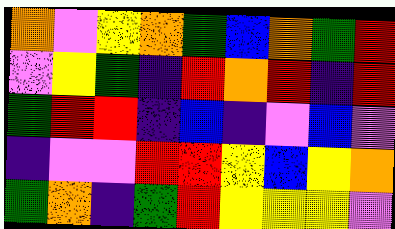[["orange", "violet", "yellow", "orange", "green", "blue", "orange", "green", "red"], ["violet", "yellow", "green", "indigo", "red", "orange", "red", "indigo", "red"], ["green", "red", "red", "indigo", "blue", "indigo", "violet", "blue", "violet"], ["indigo", "violet", "violet", "red", "red", "yellow", "blue", "yellow", "orange"], ["green", "orange", "indigo", "green", "red", "yellow", "yellow", "yellow", "violet"]]